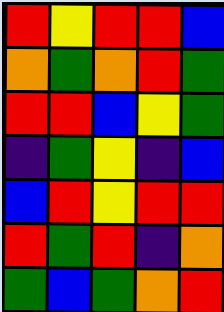[["red", "yellow", "red", "red", "blue"], ["orange", "green", "orange", "red", "green"], ["red", "red", "blue", "yellow", "green"], ["indigo", "green", "yellow", "indigo", "blue"], ["blue", "red", "yellow", "red", "red"], ["red", "green", "red", "indigo", "orange"], ["green", "blue", "green", "orange", "red"]]